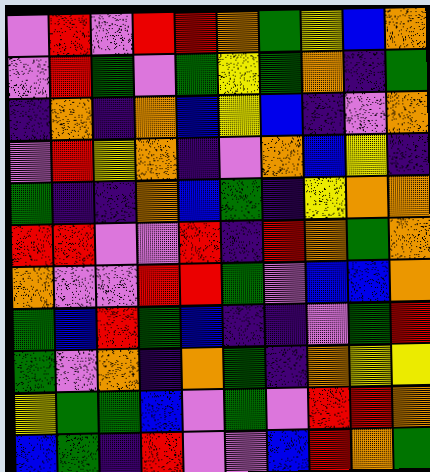[["violet", "red", "violet", "red", "red", "orange", "green", "yellow", "blue", "orange"], ["violet", "red", "green", "violet", "green", "yellow", "green", "orange", "indigo", "green"], ["indigo", "orange", "indigo", "orange", "blue", "yellow", "blue", "indigo", "violet", "orange"], ["violet", "red", "yellow", "orange", "indigo", "violet", "orange", "blue", "yellow", "indigo"], ["green", "indigo", "indigo", "orange", "blue", "green", "indigo", "yellow", "orange", "orange"], ["red", "red", "violet", "violet", "red", "indigo", "red", "orange", "green", "orange"], ["orange", "violet", "violet", "red", "red", "green", "violet", "blue", "blue", "orange"], ["green", "blue", "red", "green", "blue", "indigo", "indigo", "violet", "green", "red"], ["green", "violet", "orange", "indigo", "orange", "green", "indigo", "orange", "yellow", "yellow"], ["yellow", "green", "green", "blue", "violet", "green", "violet", "red", "red", "orange"], ["blue", "green", "indigo", "red", "violet", "violet", "blue", "red", "orange", "green"]]